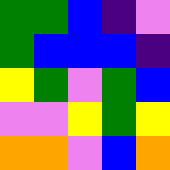[["green", "green", "blue", "indigo", "violet"], ["green", "blue", "blue", "blue", "indigo"], ["yellow", "green", "violet", "green", "blue"], ["violet", "violet", "yellow", "green", "yellow"], ["orange", "orange", "violet", "blue", "orange"]]